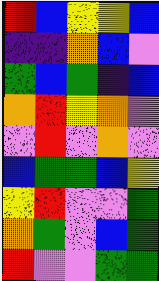[["red", "blue", "yellow", "yellow", "blue"], ["indigo", "indigo", "orange", "blue", "violet"], ["green", "blue", "green", "indigo", "blue"], ["orange", "red", "yellow", "orange", "violet"], ["violet", "red", "violet", "orange", "violet"], ["blue", "green", "green", "blue", "yellow"], ["yellow", "red", "violet", "violet", "green"], ["orange", "green", "violet", "blue", "green"], ["red", "violet", "violet", "green", "green"]]